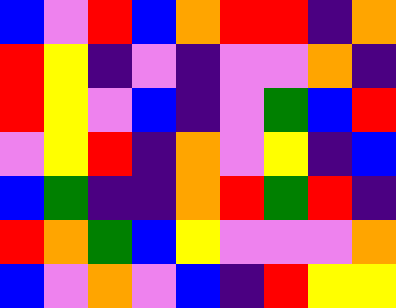[["blue", "violet", "red", "blue", "orange", "red", "red", "indigo", "orange"], ["red", "yellow", "indigo", "violet", "indigo", "violet", "violet", "orange", "indigo"], ["red", "yellow", "violet", "blue", "indigo", "violet", "green", "blue", "red"], ["violet", "yellow", "red", "indigo", "orange", "violet", "yellow", "indigo", "blue"], ["blue", "green", "indigo", "indigo", "orange", "red", "green", "red", "indigo"], ["red", "orange", "green", "blue", "yellow", "violet", "violet", "violet", "orange"], ["blue", "violet", "orange", "violet", "blue", "indigo", "red", "yellow", "yellow"]]